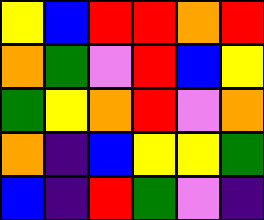[["yellow", "blue", "red", "red", "orange", "red"], ["orange", "green", "violet", "red", "blue", "yellow"], ["green", "yellow", "orange", "red", "violet", "orange"], ["orange", "indigo", "blue", "yellow", "yellow", "green"], ["blue", "indigo", "red", "green", "violet", "indigo"]]